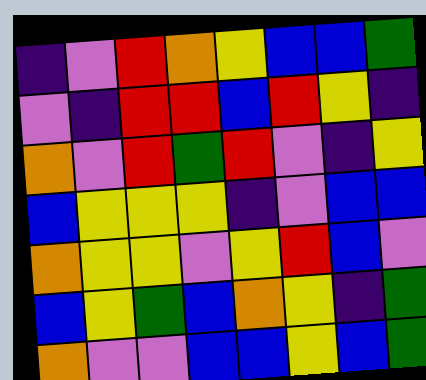[["indigo", "violet", "red", "orange", "yellow", "blue", "blue", "green"], ["violet", "indigo", "red", "red", "blue", "red", "yellow", "indigo"], ["orange", "violet", "red", "green", "red", "violet", "indigo", "yellow"], ["blue", "yellow", "yellow", "yellow", "indigo", "violet", "blue", "blue"], ["orange", "yellow", "yellow", "violet", "yellow", "red", "blue", "violet"], ["blue", "yellow", "green", "blue", "orange", "yellow", "indigo", "green"], ["orange", "violet", "violet", "blue", "blue", "yellow", "blue", "green"]]